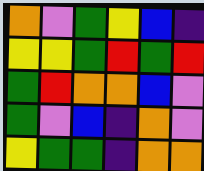[["orange", "violet", "green", "yellow", "blue", "indigo"], ["yellow", "yellow", "green", "red", "green", "red"], ["green", "red", "orange", "orange", "blue", "violet"], ["green", "violet", "blue", "indigo", "orange", "violet"], ["yellow", "green", "green", "indigo", "orange", "orange"]]